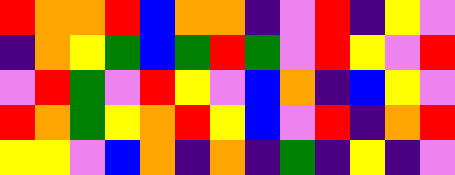[["red", "orange", "orange", "red", "blue", "orange", "orange", "indigo", "violet", "red", "indigo", "yellow", "violet"], ["indigo", "orange", "yellow", "green", "blue", "green", "red", "green", "violet", "red", "yellow", "violet", "red"], ["violet", "red", "green", "violet", "red", "yellow", "violet", "blue", "orange", "indigo", "blue", "yellow", "violet"], ["red", "orange", "green", "yellow", "orange", "red", "yellow", "blue", "violet", "red", "indigo", "orange", "red"], ["yellow", "yellow", "violet", "blue", "orange", "indigo", "orange", "indigo", "green", "indigo", "yellow", "indigo", "violet"]]